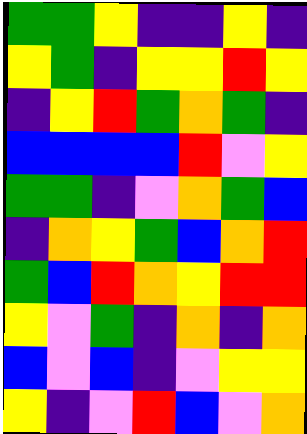[["green", "green", "yellow", "indigo", "indigo", "yellow", "indigo"], ["yellow", "green", "indigo", "yellow", "yellow", "red", "yellow"], ["indigo", "yellow", "red", "green", "orange", "green", "indigo"], ["blue", "blue", "blue", "blue", "red", "violet", "yellow"], ["green", "green", "indigo", "violet", "orange", "green", "blue"], ["indigo", "orange", "yellow", "green", "blue", "orange", "red"], ["green", "blue", "red", "orange", "yellow", "red", "red"], ["yellow", "violet", "green", "indigo", "orange", "indigo", "orange"], ["blue", "violet", "blue", "indigo", "violet", "yellow", "yellow"], ["yellow", "indigo", "violet", "red", "blue", "violet", "orange"]]